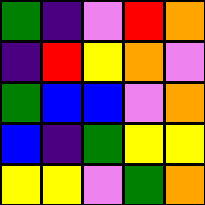[["green", "indigo", "violet", "red", "orange"], ["indigo", "red", "yellow", "orange", "violet"], ["green", "blue", "blue", "violet", "orange"], ["blue", "indigo", "green", "yellow", "yellow"], ["yellow", "yellow", "violet", "green", "orange"]]